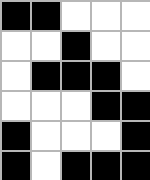[["black", "black", "white", "white", "white"], ["white", "white", "black", "white", "white"], ["white", "black", "black", "black", "white"], ["white", "white", "white", "black", "black"], ["black", "white", "white", "white", "black"], ["black", "white", "black", "black", "black"]]